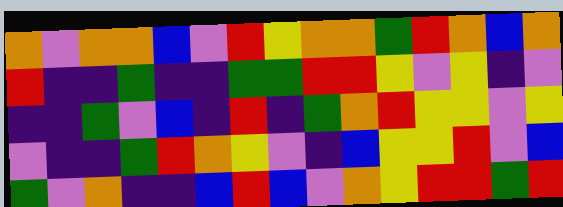[["orange", "violet", "orange", "orange", "blue", "violet", "red", "yellow", "orange", "orange", "green", "red", "orange", "blue", "orange"], ["red", "indigo", "indigo", "green", "indigo", "indigo", "green", "green", "red", "red", "yellow", "violet", "yellow", "indigo", "violet"], ["indigo", "indigo", "green", "violet", "blue", "indigo", "red", "indigo", "green", "orange", "red", "yellow", "yellow", "violet", "yellow"], ["violet", "indigo", "indigo", "green", "red", "orange", "yellow", "violet", "indigo", "blue", "yellow", "yellow", "red", "violet", "blue"], ["green", "violet", "orange", "indigo", "indigo", "blue", "red", "blue", "violet", "orange", "yellow", "red", "red", "green", "red"]]